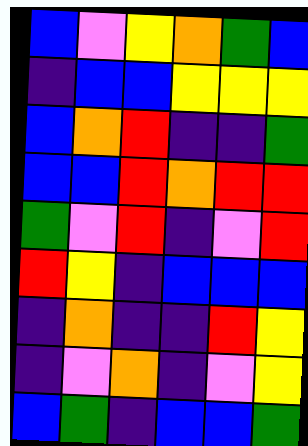[["blue", "violet", "yellow", "orange", "green", "blue"], ["indigo", "blue", "blue", "yellow", "yellow", "yellow"], ["blue", "orange", "red", "indigo", "indigo", "green"], ["blue", "blue", "red", "orange", "red", "red"], ["green", "violet", "red", "indigo", "violet", "red"], ["red", "yellow", "indigo", "blue", "blue", "blue"], ["indigo", "orange", "indigo", "indigo", "red", "yellow"], ["indigo", "violet", "orange", "indigo", "violet", "yellow"], ["blue", "green", "indigo", "blue", "blue", "green"]]